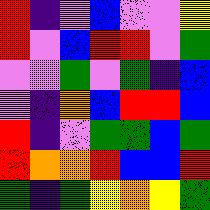[["red", "indigo", "violet", "blue", "violet", "violet", "yellow"], ["red", "violet", "blue", "red", "red", "violet", "green"], ["violet", "violet", "green", "violet", "green", "indigo", "blue"], ["violet", "indigo", "orange", "blue", "red", "red", "blue"], ["red", "indigo", "violet", "green", "green", "blue", "green"], ["red", "orange", "orange", "red", "blue", "blue", "red"], ["green", "indigo", "green", "yellow", "orange", "yellow", "green"]]